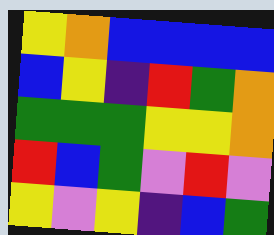[["yellow", "orange", "blue", "blue", "blue", "blue"], ["blue", "yellow", "indigo", "red", "green", "orange"], ["green", "green", "green", "yellow", "yellow", "orange"], ["red", "blue", "green", "violet", "red", "violet"], ["yellow", "violet", "yellow", "indigo", "blue", "green"]]